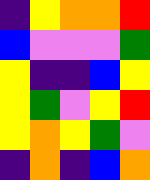[["indigo", "yellow", "orange", "orange", "red"], ["blue", "violet", "violet", "violet", "green"], ["yellow", "indigo", "indigo", "blue", "yellow"], ["yellow", "green", "violet", "yellow", "red"], ["yellow", "orange", "yellow", "green", "violet"], ["indigo", "orange", "indigo", "blue", "orange"]]